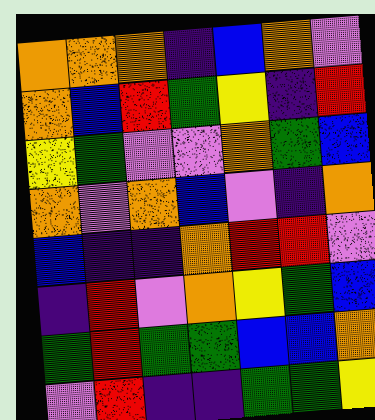[["orange", "orange", "orange", "indigo", "blue", "orange", "violet"], ["orange", "blue", "red", "green", "yellow", "indigo", "red"], ["yellow", "green", "violet", "violet", "orange", "green", "blue"], ["orange", "violet", "orange", "blue", "violet", "indigo", "orange"], ["blue", "indigo", "indigo", "orange", "red", "red", "violet"], ["indigo", "red", "violet", "orange", "yellow", "green", "blue"], ["green", "red", "green", "green", "blue", "blue", "orange"], ["violet", "red", "indigo", "indigo", "green", "green", "yellow"]]